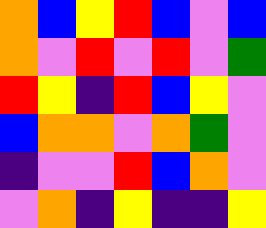[["orange", "blue", "yellow", "red", "blue", "violet", "blue"], ["orange", "violet", "red", "violet", "red", "violet", "green"], ["red", "yellow", "indigo", "red", "blue", "yellow", "violet"], ["blue", "orange", "orange", "violet", "orange", "green", "violet"], ["indigo", "violet", "violet", "red", "blue", "orange", "violet"], ["violet", "orange", "indigo", "yellow", "indigo", "indigo", "yellow"]]